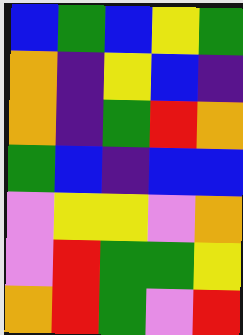[["blue", "green", "blue", "yellow", "green"], ["orange", "indigo", "yellow", "blue", "indigo"], ["orange", "indigo", "green", "red", "orange"], ["green", "blue", "indigo", "blue", "blue"], ["violet", "yellow", "yellow", "violet", "orange"], ["violet", "red", "green", "green", "yellow"], ["orange", "red", "green", "violet", "red"]]